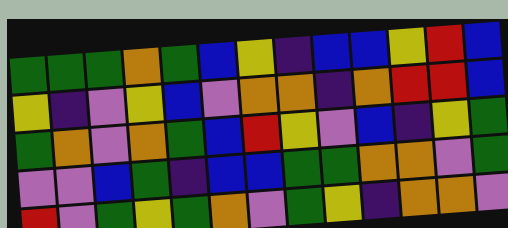[["green", "green", "green", "orange", "green", "blue", "yellow", "indigo", "blue", "blue", "yellow", "red", "blue"], ["yellow", "indigo", "violet", "yellow", "blue", "violet", "orange", "orange", "indigo", "orange", "red", "red", "blue"], ["green", "orange", "violet", "orange", "green", "blue", "red", "yellow", "violet", "blue", "indigo", "yellow", "green"], ["violet", "violet", "blue", "green", "indigo", "blue", "blue", "green", "green", "orange", "orange", "violet", "green"], ["red", "violet", "green", "yellow", "green", "orange", "violet", "green", "yellow", "indigo", "orange", "orange", "violet"]]